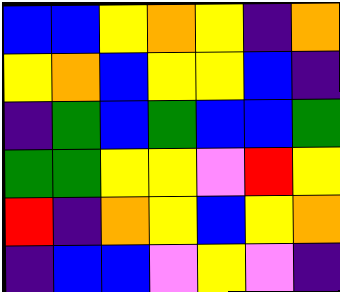[["blue", "blue", "yellow", "orange", "yellow", "indigo", "orange"], ["yellow", "orange", "blue", "yellow", "yellow", "blue", "indigo"], ["indigo", "green", "blue", "green", "blue", "blue", "green"], ["green", "green", "yellow", "yellow", "violet", "red", "yellow"], ["red", "indigo", "orange", "yellow", "blue", "yellow", "orange"], ["indigo", "blue", "blue", "violet", "yellow", "violet", "indigo"]]